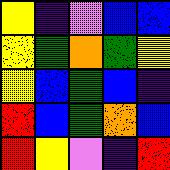[["yellow", "indigo", "violet", "blue", "blue"], ["yellow", "green", "orange", "green", "yellow"], ["yellow", "blue", "green", "blue", "indigo"], ["red", "blue", "green", "orange", "blue"], ["red", "yellow", "violet", "indigo", "red"]]